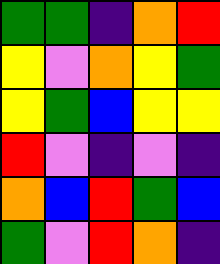[["green", "green", "indigo", "orange", "red"], ["yellow", "violet", "orange", "yellow", "green"], ["yellow", "green", "blue", "yellow", "yellow"], ["red", "violet", "indigo", "violet", "indigo"], ["orange", "blue", "red", "green", "blue"], ["green", "violet", "red", "orange", "indigo"]]